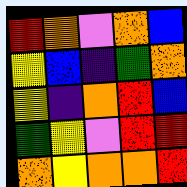[["red", "orange", "violet", "orange", "blue"], ["yellow", "blue", "indigo", "green", "orange"], ["yellow", "indigo", "orange", "red", "blue"], ["green", "yellow", "violet", "red", "red"], ["orange", "yellow", "orange", "orange", "red"]]